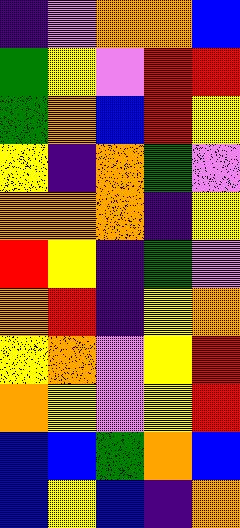[["indigo", "violet", "orange", "orange", "blue"], ["green", "yellow", "violet", "red", "red"], ["green", "orange", "blue", "red", "yellow"], ["yellow", "indigo", "orange", "green", "violet"], ["orange", "orange", "orange", "indigo", "yellow"], ["red", "yellow", "indigo", "green", "violet"], ["orange", "red", "indigo", "yellow", "orange"], ["yellow", "orange", "violet", "yellow", "red"], ["orange", "yellow", "violet", "yellow", "red"], ["blue", "blue", "green", "orange", "blue"], ["blue", "yellow", "blue", "indigo", "orange"]]